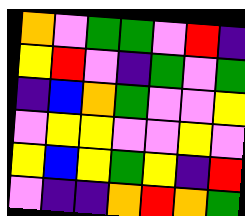[["orange", "violet", "green", "green", "violet", "red", "indigo"], ["yellow", "red", "violet", "indigo", "green", "violet", "green"], ["indigo", "blue", "orange", "green", "violet", "violet", "yellow"], ["violet", "yellow", "yellow", "violet", "violet", "yellow", "violet"], ["yellow", "blue", "yellow", "green", "yellow", "indigo", "red"], ["violet", "indigo", "indigo", "orange", "red", "orange", "green"]]